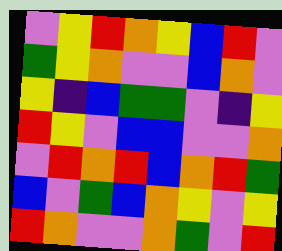[["violet", "yellow", "red", "orange", "yellow", "blue", "red", "violet"], ["green", "yellow", "orange", "violet", "violet", "blue", "orange", "violet"], ["yellow", "indigo", "blue", "green", "green", "violet", "indigo", "yellow"], ["red", "yellow", "violet", "blue", "blue", "violet", "violet", "orange"], ["violet", "red", "orange", "red", "blue", "orange", "red", "green"], ["blue", "violet", "green", "blue", "orange", "yellow", "violet", "yellow"], ["red", "orange", "violet", "violet", "orange", "green", "violet", "red"]]